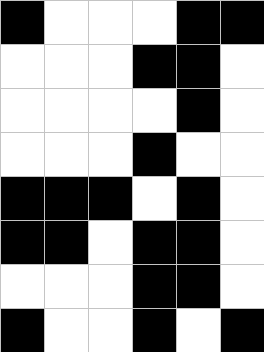[["black", "white", "white", "white", "black", "black"], ["white", "white", "white", "black", "black", "white"], ["white", "white", "white", "white", "black", "white"], ["white", "white", "white", "black", "white", "white"], ["black", "black", "black", "white", "black", "white"], ["black", "black", "white", "black", "black", "white"], ["white", "white", "white", "black", "black", "white"], ["black", "white", "white", "black", "white", "black"]]